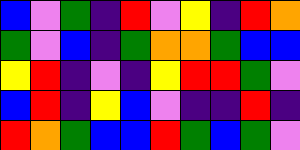[["blue", "violet", "green", "indigo", "red", "violet", "yellow", "indigo", "red", "orange"], ["green", "violet", "blue", "indigo", "green", "orange", "orange", "green", "blue", "blue"], ["yellow", "red", "indigo", "violet", "indigo", "yellow", "red", "red", "green", "violet"], ["blue", "red", "indigo", "yellow", "blue", "violet", "indigo", "indigo", "red", "indigo"], ["red", "orange", "green", "blue", "blue", "red", "green", "blue", "green", "violet"]]